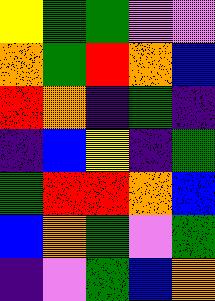[["yellow", "green", "green", "violet", "violet"], ["orange", "green", "red", "orange", "blue"], ["red", "orange", "indigo", "green", "indigo"], ["indigo", "blue", "yellow", "indigo", "green"], ["green", "red", "red", "orange", "blue"], ["blue", "orange", "green", "violet", "green"], ["indigo", "violet", "green", "blue", "orange"]]